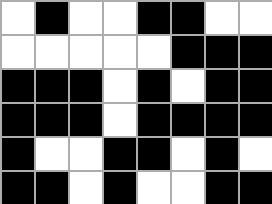[["white", "black", "white", "white", "black", "black", "white", "white"], ["white", "white", "white", "white", "white", "black", "black", "black"], ["black", "black", "black", "white", "black", "white", "black", "black"], ["black", "black", "black", "white", "black", "black", "black", "black"], ["black", "white", "white", "black", "black", "white", "black", "white"], ["black", "black", "white", "black", "white", "white", "black", "black"]]